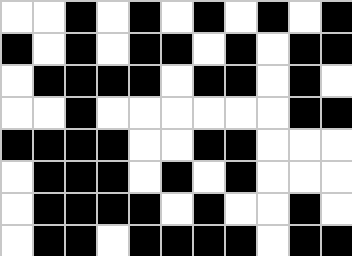[["white", "white", "black", "white", "black", "white", "black", "white", "black", "white", "black"], ["black", "white", "black", "white", "black", "black", "white", "black", "white", "black", "black"], ["white", "black", "black", "black", "black", "white", "black", "black", "white", "black", "white"], ["white", "white", "black", "white", "white", "white", "white", "white", "white", "black", "black"], ["black", "black", "black", "black", "white", "white", "black", "black", "white", "white", "white"], ["white", "black", "black", "black", "white", "black", "white", "black", "white", "white", "white"], ["white", "black", "black", "black", "black", "white", "black", "white", "white", "black", "white"], ["white", "black", "black", "white", "black", "black", "black", "black", "white", "black", "black"]]